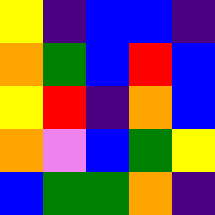[["yellow", "indigo", "blue", "blue", "indigo"], ["orange", "green", "blue", "red", "blue"], ["yellow", "red", "indigo", "orange", "blue"], ["orange", "violet", "blue", "green", "yellow"], ["blue", "green", "green", "orange", "indigo"]]